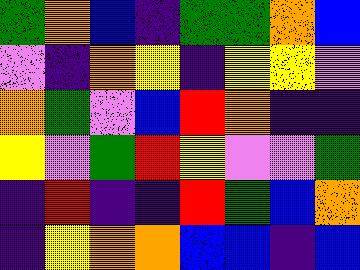[["green", "orange", "blue", "indigo", "green", "green", "orange", "blue"], ["violet", "indigo", "orange", "yellow", "indigo", "yellow", "yellow", "violet"], ["orange", "green", "violet", "blue", "red", "orange", "indigo", "indigo"], ["yellow", "violet", "green", "red", "yellow", "violet", "violet", "green"], ["indigo", "red", "indigo", "indigo", "red", "green", "blue", "orange"], ["indigo", "yellow", "orange", "orange", "blue", "blue", "indigo", "blue"]]